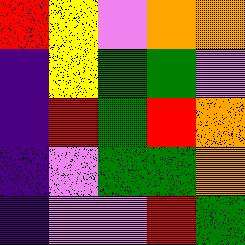[["red", "yellow", "violet", "orange", "orange"], ["indigo", "yellow", "green", "green", "violet"], ["indigo", "red", "green", "red", "orange"], ["indigo", "violet", "green", "green", "orange"], ["indigo", "violet", "violet", "red", "green"]]